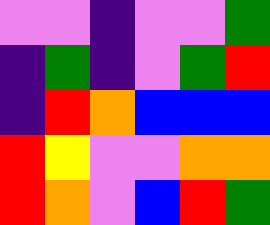[["violet", "violet", "indigo", "violet", "violet", "green"], ["indigo", "green", "indigo", "violet", "green", "red"], ["indigo", "red", "orange", "blue", "blue", "blue"], ["red", "yellow", "violet", "violet", "orange", "orange"], ["red", "orange", "violet", "blue", "red", "green"]]